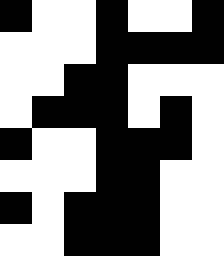[["black", "white", "white", "black", "white", "white", "black"], ["white", "white", "white", "black", "black", "black", "black"], ["white", "white", "black", "black", "white", "white", "white"], ["white", "black", "black", "black", "white", "black", "white"], ["black", "white", "white", "black", "black", "black", "white"], ["white", "white", "white", "black", "black", "white", "white"], ["black", "white", "black", "black", "black", "white", "white"], ["white", "white", "black", "black", "black", "white", "white"]]